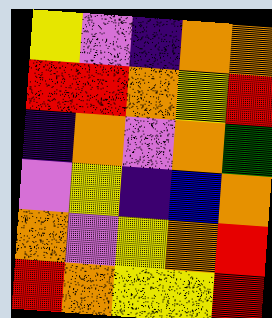[["yellow", "violet", "indigo", "orange", "orange"], ["red", "red", "orange", "yellow", "red"], ["indigo", "orange", "violet", "orange", "green"], ["violet", "yellow", "indigo", "blue", "orange"], ["orange", "violet", "yellow", "orange", "red"], ["red", "orange", "yellow", "yellow", "red"]]